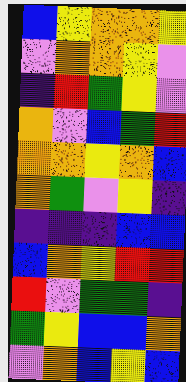[["blue", "yellow", "orange", "orange", "yellow"], ["violet", "orange", "orange", "yellow", "violet"], ["indigo", "red", "green", "yellow", "violet"], ["orange", "violet", "blue", "green", "red"], ["orange", "orange", "yellow", "orange", "blue"], ["orange", "green", "violet", "yellow", "indigo"], ["indigo", "indigo", "indigo", "blue", "blue"], ["blue", "orange", "yellow", "red", "red"], ["red", "violet", "green", "green", "indigo"], ["green", "yellow", "blue", "blue", "orange"], ["violet", "orange", "blue", "yellow", "blue"]]